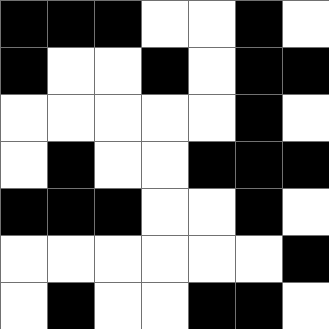[["black", "black", "black", "white", "white", "black", "white"], ["black", "white", "white", "black", "white", "black", "black"], ["white", "white", "white", "white", "white", "black", "white"], ["white", "black", "white", "white", "black", "black", "black"], ["black", "black", "black", "white", "white", "black", "white"], ["white", "white", "white", "white", "white", "white", "black"], ["white", "black", "white", "white", "black", "black", "white"]]